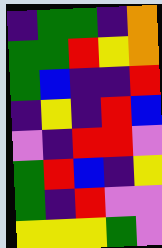[["indigo", "green", "green", "indigo", "orange"], ["green", "green", "red", "yellow", "orange"], ["green", "blue", "indigo", "indigo", "red"], ["indigo", "yellow", "indigo", "red", "blue"], ["violet", "indigo", "red", "red", "violet"], ["green", "red", "blue", "indigo", "yellow"], ["green", "indigo", "red", "violet", "violet"], ["yellow", "yellow", "yellow", "green", "violet"]]